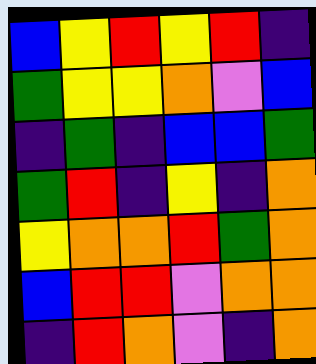[["blue", "yellow", "red", "yellow", "red", "indigo"], ["green", "yellow", "yellow", "orange", "violet", "blue"], ["indigo", "green", "indigo", "blue", "blue", "green"], ["green", "red", "indigo", "yellow", "indigo", "orange"], ["yellow", "orange", "orange", "red", "green", "orange"], ["blue", "red", "red", "violet", "orange", "orange"], ["indigo", "red", "orange", "violet", "indigo", "orange"]]